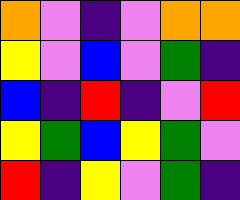[["orange", "violet", "indigo", "violet", "orange", "orange"], ["yellow", "violet", "blue", "violet", "green", "indigo"], ["blue", "indigo", "red", "indigo", "violet", "red"], ["yellow", "green", "blue", "yellow", "green", "violet"], ["red", "indigo", "yellow", "violet", "green", "indigo"]]